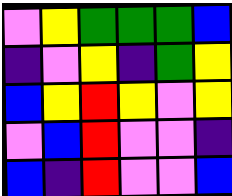[["violet", "yellow", "green", "green", "green", "blue"], ["indigo", "violet", "yellow", "indigo", "green", "yellow"], ["blue", "yellow", "red", "yellow", "violet", "yellow"], ["violet", "blue", "red", "violet", "violet", "indigo"], ["blue", "indigo", "red", "violet", "violet", "blue"]]